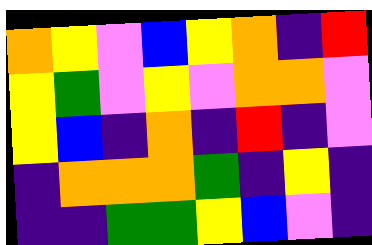[["orange", "yellow", "violet", "blue", "yellow", "orange", "indigo", "red"], ["yellow", "green", "violet", "yellow", "violet", "orange", "orange", "violet"], ["yellow", "blue", "indigo", "orange", "indigo", "red", "indigo", "violet"], ["indigo", "orange", "orange", "orange", "green", "indigo", "yellow", "indigo"], ["indigo", "indigo", "green", "green", "yellow", "blue", "violet", "indigo"]]